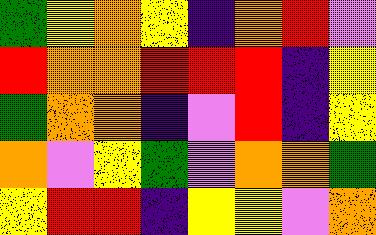[["green", "yellow", "orange", "yellow", "indigo", "orange", "red", "violet"], ["red", "orange", "orange", "red", "red", "red", "indigo", "yellow"], ["green", "orange", "orange", "indigo", "violet", "red", "indigo", "yellow"], ["orange", "violet", "yellow", "green", "violet", "orange", "orange", "green"], ["yellow", "red", "red", "indigo", "yellow", "yellow", "violet", "orange"]]